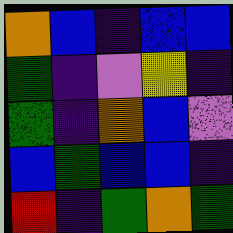[["orange", "blue", "indigo", "blue", "blue"], ["green", "indigo", "violet", "yellow", "indigo"], ["green", "indigo", "orange", "blue", "violet"], ["blue", "green", "blue", "blue", "indigo"], ["red", "indigo", "green", "orange", "green"]]